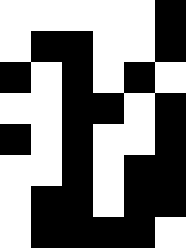[["white", "white", "white", "white", "white", "black"], ["white", "black", "black", "white", "white", "black"], ["black", "white", "black", "white", "black", "white"], ["white", "white", "black", "black", "white", "black"], ["black", "white", "black", "white", "white", "black"], ["white", "white", "black", "white", "black", "black"], ["white", "black", "black", "white", "black", "black"], ["white", "black", "black", "black", "black", "white"]]